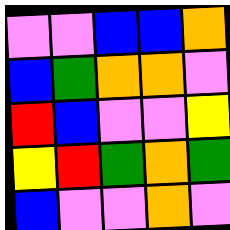[["violet", "violet", "blue", "blue", "orange"], ["blue", "green", "orange", "orange", "violet"], ["red", "blue", "violet", "violet", "yellow"], ["yellow", "red", "green", "orange", "green"], ["blue", "violet", "violet", "orange", "violet"]]